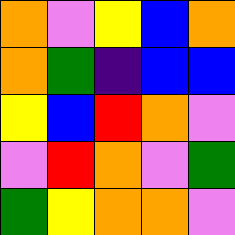[["orange", "violet", "yellow", "blue", "orange"], ["orange", "green", "indigo", "blue", "blue"], ["yellow", "blue", "red", "orange", "violet"], ["violet", "red", "orange", "violet", "green"], ["green", "yellow", "orange", "orange", "violet"]]